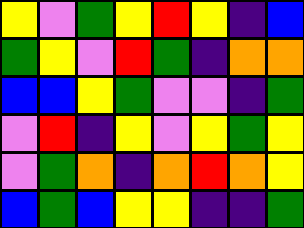[["yellow", "violet", "green", "yellow", "red", "yellow", "indigo", "blue"], ["green", "yellow", "violet", "red", "green", "indigo", "orange", "orange"], ["blue", "blue", "yellow", "green", "violet", "violet", "indigo", "green"], ["violet", "red", "indigo", "yellow", "violet", "yellow", "green", "yellow"], ["violet", "green", "orange", "indigo", "orange", "red", "orange", "yellow"], ["blue", "green", "blue", "yellow", "yellow", "indigo", "indigo", "green"]]